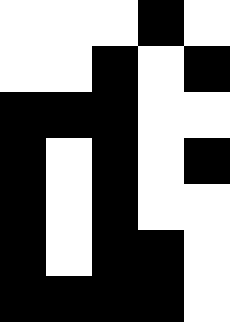[["white", "white", "white", "black", "white"], ["white", "white", "black", "white", "black"], ["black", "black", "black", "white", "white"], ["black", "white", "black", "white", "black"], ["black", "white", "black", "white", "white"], ["black", "white", "black", "black", "white"], ["black", "black", "black", "black", "white"]]